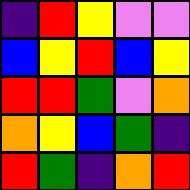[["indigo", "red", "yellow", "violet", "violet"], ["blue", "yellow", "red", "blue", "yellow"], ["red", "red", "green", "violet", "orange"], ["orange", "yellow", "blue", "green", "indigo"], ["red", "green", "indigo", "orange", "red"]]